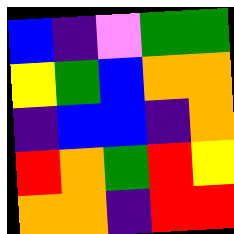[["blue", "indigo", "violet", "green", "green"], ["yellow", "green", "blue", "orange", "orange"], ["indigo", "blue", "blue", "indigo", "orange"], ["red", "orange", "green", "red", "yellow"], ["orange", "orange", "indigo", "red", "red"]]